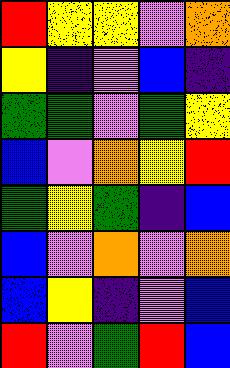[["red", "yellow", "yellow", "violet", "orange"], ["yellow", "indigo", "violet", "blue", "indigo"], ["green", "green", "violet", "green", "yellow"], ["blue", "violet", "orange", "yellow", "red"], ["green", "yellow", "green", "indigo", "blue"], ["blue", "violet", "orange", "violet", "orange"], ["blue", "yellow", "indigo", "violet", "blue"], ["red", "violet", "green", "red", "blue"]]